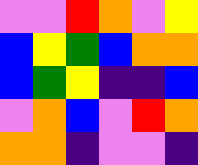[["violet", "violet", "red", "orange", "violet", "yellow"], ["blue", "yellow", "green", "blue", "orange", "orange"], ["blue", "green", "yellow", "indigo", "indigo", "blue"], ["violet", "orange", "blue", "violet", "red", "orange"], ["orange", "orange", "indigo", "violet", "violet", "indigo"]]